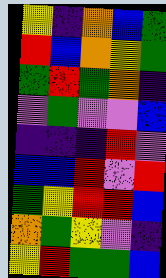[["yellow", "indigo", "orange", "blue", "green"], ["red", "blue", "orange", "yellow", "green"], ["green", "red", "green", "orange", "indigo"], ["violet", "green", "violet", "violet", "blue"], ["indigo", "indigo", "indigo", "red", "violet"], ["blue", "blue", "red", "violet", "red"], ["green", "yellow", "red", "red", "blue"], ["orange", "green", "yellow", "violet", "indigo"], ["yellow", "red", "green", "green", "blue"]]